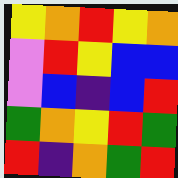[["yellow", "orange", "red", "yellow", "orange"], ["violet", "red", "yellow", "blue", "blue"], ["violet", "blue", "indigo", "blue", "red"], ["green", "orange", "yellow", "red", "green"], ["red", "indigo", "orange", "green", "red"]]